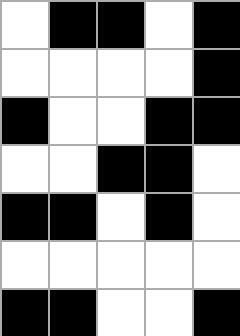[["white", "black", "black", "white", "black"], ["white", "white", "white", "white", "black"], ["black", "white", "white", "black", "black"], ["white", "white", "black", "black", "white"], ["black", "black", "white", "black", "white"], ["white", "white", "white", "white", "white"], ["black", "black", "white", "white", "black"]]